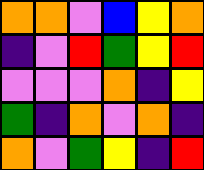[["orange", "orange", "violet", "blue", "yellow", "orange"], ["indigo", "violet", "red", "green", "yellow", "red"], ["violet", "violet", "violet", "orange", "indigo", "yellow"], ["green", "indigo", "orange", "violet", "orange", "indigo"], ["orange", "violet", "green", "yellow", "indigo", "red"]]